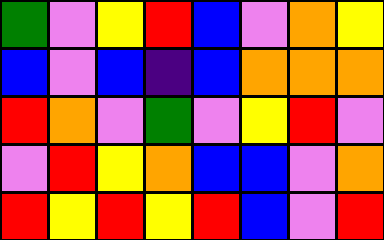[["green", "violet", "yellow", "red", "blue", "violet", "orange", "yellow"], ["blue", "violet", "blue", "indigo", "blue", "orange", "orange", "orange"], ["red", "orange", "violet", "green", "violet", "yellow", "red", "violet"], ["violet", "red", "yellow", "orange", "blue", "blue", "violet", "orange"], ["red", "yellow", "red", "yellow", "red", "blue", "violet", "red"]]